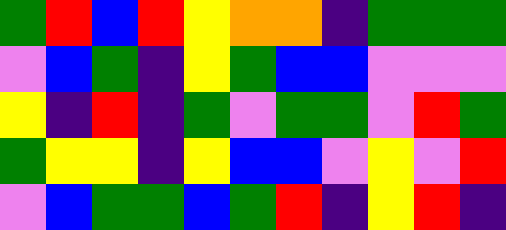[["green", "red", "blue", "red", "yellow", "orange", "orange", "indigo", "green", "green", "green"], ["violet", "blue", "green", "indigo", "yellow", "green", "blue", "blue", "violet", "violet", "violet"], ["yellow", "indigo", "red", "indigo", "green", "violet", "green", "green", "violet", "red", "green"], ["green", "yellow", "yellow", "indigo", "yellow", "blue", "blue", "violet", "yellow", "violet", "red"], ["violet", "blue", "green", "green", "blue", "green", "red", "indigo", "yellow", "red", "indigo"]]